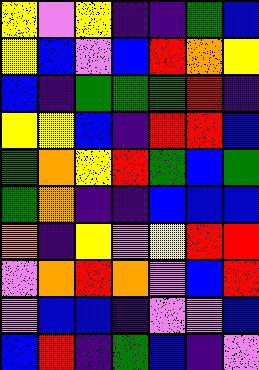[["yellow", "violet", "yellow", "indigo", "indigo", "green", "blue"], ["yellow", "blue", "violet", "blue", "red", "orange", "yellow"], ["blue", "indigo", "green", "green", "green", "red", "indigo"], ["yellow", "yellow", "blue", "indigo", "red", "red", "blue"], ["green", "orange", "yellow", "red", "green", "blue", "green"], ["green", "orange", "indigo", "indigo", "blue", "blue", "blue"], ["orange", "indigo", "yellow", "violet", "yellow", "red", "red"], ["violet", "orange", "red", "orange", "violet", "blue", "red"], ["violet", "blue", "blue", "indigo", "violet", "violet", "blue"], ["blue", "red", "indigo", "green", "blue", "indigo", "violet"]]